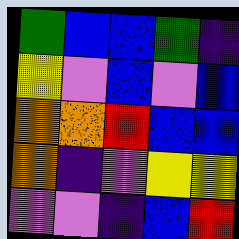[["green", "blue", "blue", "green", "indigo"], ["yellow", "violet", "blue", "violet", "blue"], ["orange", "orange", "red", "blue", "blue"], ["orange", "indigo", "violet", "yellow", "yellow"], ["violet", "violet", "indigo", "blue", "red"]]